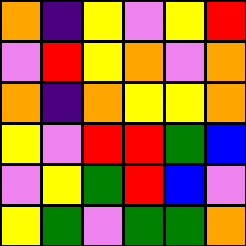[["orange", "indigo", "yellow", "violet", "yellow", "red"], ["violet", "red", "yellow", "orange", "violet", "orange"], ["orange", "indigo", "orange", "yellow", "yellow", "orange"], ["yellow", "violet", "red", "red", "green", "blue"], ["violet", "yellow", "green", "red", "blue", "violet"], ["yellow", "green", "violet", "green", "green", "orange"]]